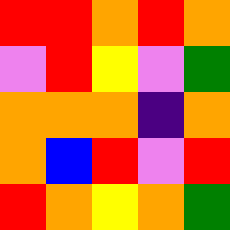[["red", "red", "orange", "red", "orange"], ["violet", "red", "yellow", "violet", "green"], ["orange", "orange", "orange", "indigo", "orange"], ["orange", "blue", "red", "violet", "red"], ["red", "orange", "yellow", "orange", "green"]]